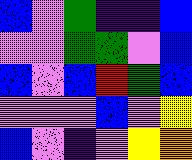[["blue", "violet", "green", "indigo", "indigo", "blue"], ["violet", "violet", "green", "green", "violet", "blue"], ["blue", "violet", "blue", "red", "green", "blue"], ["violet", "violet", "violet", "blue", "violet", "yellow"], ["blue", "violet", "indigo", "violet", "yellow", "orange"]]